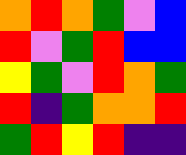[["orange", "red", "orange", "green", "violet", "blue"], ["red", "violet", "green", "red", "blue", "blue"], ["yellow", "green", "violet", "red", "orange", "green"], ["red", "indigo", "green", "orange", "orange", "red"], ["green", "red", "yellow", "red", "indigo", "indigo"]]